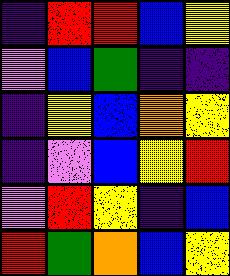[["indigo", "red", "red", "blue", "yellow"], ["violet", "blue", "green", "indigo", "indigo"], ["indigo", "yellow", "blue", "orange", "yellow"], ["indigo", "violet", "blue", "yellow", "red"], ["violet", "red", "yellow", "indigo", "blue"], ["red", "green", "orange", "blue", "yellow"]]